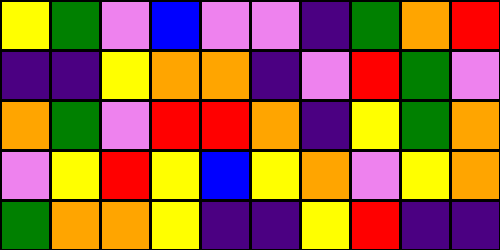[["yellow", "green", "violet", "blue", "violet", "violet", "indigo", "green", "orange", "red"], ["indigo", "indigo", "yellow", "orange", "orange", "indigo", "violet", "red", "green", "violet"], ["orange", "green", "violet", "red", "red", "orange", "indigo", "yellow", "green", "orange"], ["violet", "yellow", "red", "yellow", "blue", "yellow", "orange", "violet", "yellow", "orange"], ["green", "orange", "orange", "yellow", "indigo", "indigo", "yellow", "red", "indigo", "indigo"]]